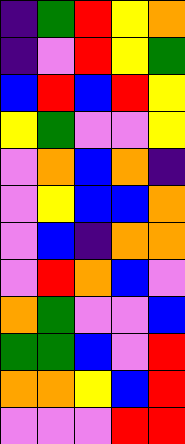[["indigo", "green", "red", "yellow", "orange"], ["indigo", "violet", "red", "yellow", "green"], ["blue", "red", "blue", "red", "yellow"], ["yellow", "green", "violet", "violet", "yellow"], ["violet", "orange", "blue", "orange", "indigo"], ["violet", "yellow", "blue", "blue", "orange"], ["violet", "blue", "indigo", "orange", "orange"], ["violet", "red", "orange", "blue", "violet"], ["orange", "green", "violet", "violet", "blue"], ["green", "green", "blue", "violet", "red"], ["orange", "orange", "yellow", "blue", "red"], ["violet", "violet", "violet", "red", "red"]]